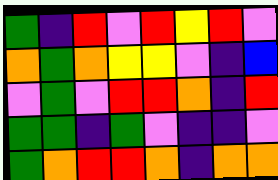[["green", "indigo", "red", "violet", "red", "yellow", "red", "violet"], ["orange", "green", "orange", "yellow", "yellow", "violet", "indigo", "blue"], ["violet", "green", "violet", "red", "red", "orange", "indigo", "red"], ["green", "green", "indigo", "green", "violet", "indigo", "indigo", "violet"], ["green", "orange", "red", "red", "orange", "indigo", "orange", "orange"]]